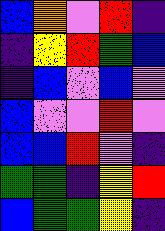[["blue", "orange", "violet", "red", "indigo"], ["indigo", "yellow", "red", "green", "blue"], ["indigo", "blue", "violet", "blue", "violet"], ["blue", "violet", "violet", "red", "violet"], ["blue", "blue", "red", "violet", "indigo"], ["green", "green", "indigo", "yellow", "red"], ["blue", "green", "green", "yellow", "indigo"]]